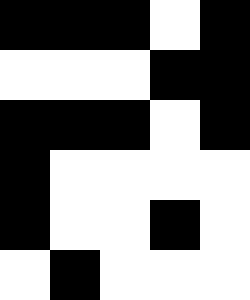[["black", "black", "black", "white", "black"], ["white", "white", "white", "black", "black"], ["black", "black", "black", "white", "black"], ["black", "white", "white", "white", "white"], ["black", "white", "white", "black", "white"], ["white", "black", "white", "white", "white"]]